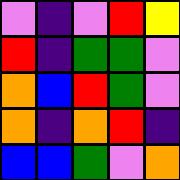[["violet", "indigo", "violet", "red", "yellow"], ["red", "indigo", "green", "green", "violet"], ["orange", "blue", "red", "green", "violet"], ["orange", "indigo", "orange", "red", "indigo"], ["blue", "blue", "green", "violet", "orange"]]